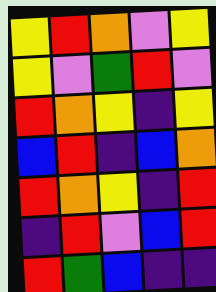[["yellow", "red", "orange", "violet", "yellow"], ["yellow", "violet", "green", "red", "violet"], ["red", "orange", "yellow", "indigo", "yellow"], ["blue", "red", "indigo", "blue", "orange"], ["red", "orange", "yellow", "indigo", "red"], ["indigo", "red", "violet", "blue", "red"], ["red", "green", "blue", "indigo", "indigo"]]